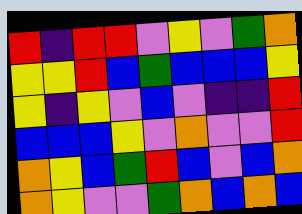[["red", "indigo", "red", "red", "violet", "yellow", "violet", "green", "orange"], ["yellow", "yellow", "red", "blue", "green", "blue", "blue", "blue", "yellow"], ["yellow", "indigo", "yellow", "violet", "blue", "violet", "indigo", "indigo", "red"], ["blue", "blue", "blue", "yellow", "violet", "orange", "violet", "violet", "red"], ["orange", "yellow", "blue", "green", "red", "blue", "violet", "blue", "orange"], ["orange", "yellow", "violet", "violet", "green", "orange", "blue", "orange", "blue"]]